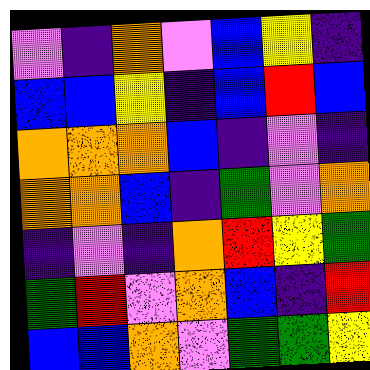[["violet", "indigo", "orange", "violet", "blue", "yellow", "indigo"], ["blue", "blue", "yellow", "indigo", "blue", "red", "blue"], ["orange", "orange", "orange", "blue", "indigo", "violet", "indigo"], ["orange", "orange", "blue", "indigo", "green", "violet", "orange"], ["indigo", "violet", "indigo", "orange", "red", "yellow", "green"], ["green", "red", "violet", "orange", "blue", "indigo", "red"], ["blue", "blue", "orange", "violet", "green", "green", "yellow"]]